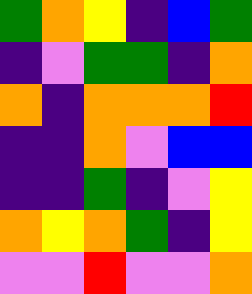[["green", "orange", "yellow", "indigo", "blue", "green"], ["indigo", "violet", "green", "green", "indigo", "orange"], ["orange", "indigo", "orange", "orange", "orange", "red"], ["indigo", "indigo", "orange", "violet", "blue", "blue"], ["indigo", "indigo", "green", "indigo", "violet", "yellow"], ["orange", "yellow", "orange", "green", "indigo", "yellow"], ["violet", "violet", "red", "violet", "violet", "orange"]]